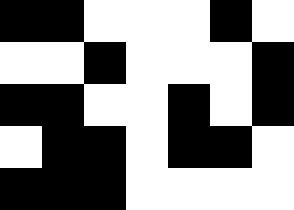[["black", "black", "white", "white", "white", "black", "white"], ["white", "white", "black", "white", "white", "white", "black"], ["black", "black", "white", "white", "black", "white", "black"], ["white", "black", "black", "white", "black", "black", "white"], ["black", "black", "black", "white", "white", "white", "white"]]